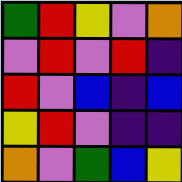[["green", "red", "yellow", "violet", "orange"], ["violet", "red", "violet", "red", "indigo"], ["red", "violet", "blue", "indigo", "blue"], ["yellow", "red", "violet", "indigo", "indigo"], ["orange", "violet", "green", "blue", "yellow"]]